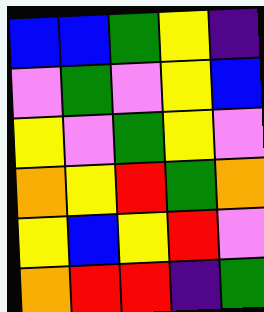[["blue", "blue", "green", "yellow", "indigo"], ["violet", "green", "violet", "yellow", "blue"], ["yellow", "violet", "green", "yellow", "violet"], ["orange", "yellow", "red", "green", "orange"], ["yellow", "blue", "yellow", "red", "violet"], ["orange", "red", "red", "indigo", "green"]]